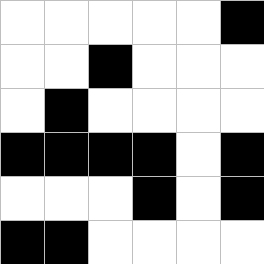[["white", "white", "white", "white", "white", "black"], ["white", "white", "black", "white", "white", "white"], ["white", "black", "white", "white", "white", "white"], ["black", "black", "black", "black", "white", "black"], ["white", "white", "white", "black", "white", "black"], ["black", "black", "white", "white", "white", "white"]]